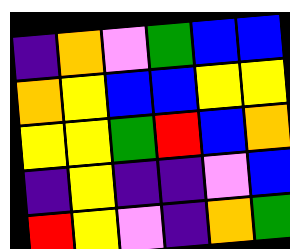[["indigo", "orange", "violet", "green", "blue", "blue"], ["orange", "yellow", "blue", "blue", "yellow", "yellow"], ["yellow", "yellow", "green", "red", "blue", "orange"], ["indigo", "yellow", "indigo", "indigo", "violet", "blue"], ["red", "yellow", "violet", "indigo", "orange", "green"]]